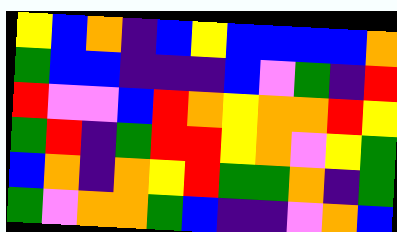[["yellow", "blue", "orange", "indigo", "blue", "yellow", "blue", "blue", "blue", "blue", "orange"], ["green", "blue", "blue", "indigo", "indigo", "indigo", "blue", "violet", "green", "indigo", "red"], ["red", "violet", "violet", "blue", "red", "orange", "yellow", "orange", "orange", "red", "yellow"], ["green", "red", "indigo", "green", "red", "red", "yellow", "orange", "violet", "yellow", "green"], ["blue", "orange", "indigo", "orange", "yellow", "red", "green", "green", "orange", "indigo", "green"], ["green", "violet", "orange", "orange", "green", "blue", "indigo", "indigo", "violet", "orange", "blue"]]